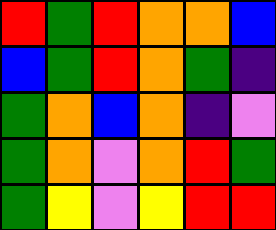[["red", "green", "red", "orange", "orange", "blue"], ["blue", "green", "red", "orange", "green", "indigo"], ["green", "orange", "blue", "orange", "indigo", "violet"], ["green", "orange", "violet", "orange", "red", "green"], ["green", "yellow", "violet", "yellow", "red", "red"]]